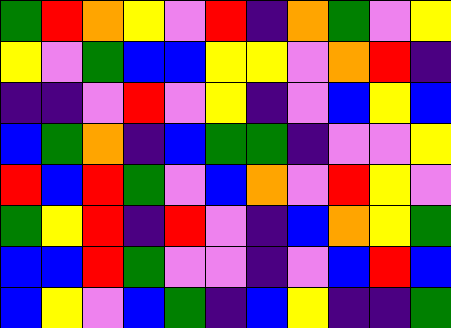[["green", "red", "orange", "yellow", "violet", "red", "indigo", "orange", "green", "violet", "yellow"], ["yellow", "violet", "green", "blue", "blue", "yellow", "yellow", "violet", "orange", "red", "indigo"], ["indigo", "indigo", "violet", "red", "violet", "yellow", "indigo", "violet", "blue", "yellow", "blue"], ["blue", "green", "orange", "indigo", "blue", "green", "green", "indigo", "violet", "violet", "yellow"], ["red", "blue", "red", "green", "violet", "blue", "orange", "violet", "red", "yellow", "violet"], ["green", "yellow", "red", "indigo", "red", "violet", "indigo", "blue", "orange", "yellow", "green"], ["blue", "blue", "red", "green", "violet", "violet", "indigo", "violet", "blue", "red", "blue"], ["blue", "yellow", "violet", "blue", "green", "indigo", "blue", "yellow", "indigo", "indigo", "green"]]